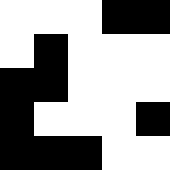[["white", "white", "white", "black", "black"], ["white", "black", "white", "white", "white"], ["black", "black", "white", "white", "white"], ["black", "white", "white", "white", "black"], ["black", "black", "black", "white", "white"]]